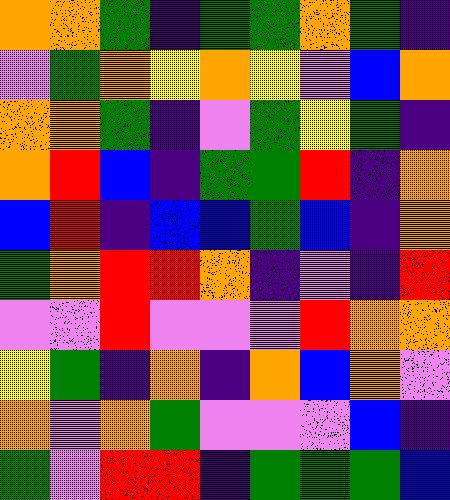[["orange", "orange", "green", "indigo", "green", "green", "orange", "green", "indigo"], ["violet", "green", "orange", "yellow", "orange", "yellow", "violet", "blue", "orange"], ["orange", "orange", "green", "indigo", "violet", "green", "yellow", "green", "indigo"], ["orange", "red", "blue", "indigo", "green", "green", "red", "indigo", "orange"], ["blue", "red", "indigo", "blue", "blue", "green", "blue", "indigo", "orange"], ["green", "orange", "red", "red", "orange", "indigo", "violet", "indigo", "red"], ["violet", "violet", "red", "violet", "violet", "violet", "red", "orange", "orange"], ["yellow", "green", "indigo", "orange", "indigo", "orange", "blue", "orange", "violet"], ["orange", "violet", "orange", "green", "violet", "violet", "violet", "blue", "indigo"], ["green", "violet", "red", "red", "indigo", "green", "green", "green", "blue"]]